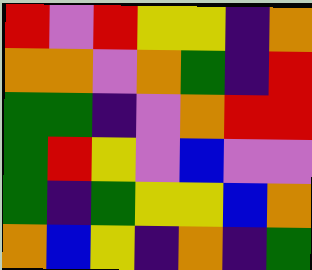[["red", "violet", "red", "yellow", "yellow", "indigo", "orange"], ["orange", "orange", "violet", "orange", "green", "indigo", "red"], ["green", "green", "indigo", "violet", "orange", "red", "red"], ["green", "red", "yellow", "violet", "blue", "violet", "violet"], ["green", "indigo", "green", "yellow", "yellow", "blue", "orange"], ["orange", "blue", "yellow", "indigo", "orange", "indigo", "green"]]